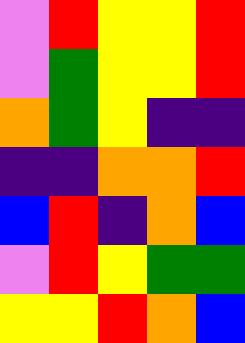[["violet", "red", "yellow", "yellow", "red"], ["violet", "green", "yellow", "yellow", "red"], ["orange", "green", "yellow", "indigo", "indigo"], ["indigo", "indigo", "orange", "orange", "red"], ["blue", "red", "indigo", "orange", "blue"], ["violet", "red", "yellow", "green", "green"], ["yellow", "yellow", "red", "orange", "blue"]]